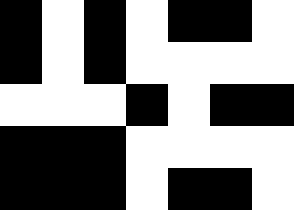[["black", "white", "black", "white", "black", "black", "white"], ["black", "white", "black", "white", "white", "white", "white"], ["white", "white", "white", "black", "white", "black", "black"], ["black", "black", "black", "white", "white", "white", "white"], ["black", "black", "black", "white", "black", "black", "white"]]